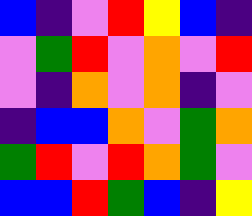[["blue", "indigo", "violet", "red", "yellow", "blue", "indigo"], ["violet", "green", "red", "violet", "orange", "violet", "red"], ["violet", "indigo", "orange", "violet", "orange", "indigo", "violet"], ["indigo", "blue", "blue", "orange", "violet", "green", "orange"], ["green", "red", "violet", "red", "orange", "green", "violet"], ["blue", "blue", "red", "green", "blue", "indigo", "yellow"]]